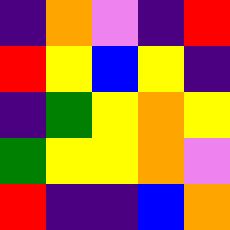[["indigo", "orange", "violet", "indigo", "red"], ["red", "yellow", "blue", "yellow", "indigo"], ["indigo", "green", "yellow", "orange", "yellow"], ["green", "yellow", "yellow", "orange", "violet"], ["red", "indigo", "indigo", "blue", "orange"]]